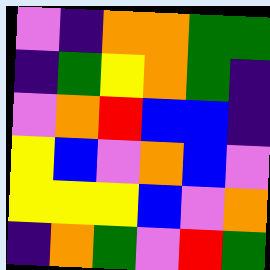[["violet", "indigo", "orange", "orange", "green", "green"], ["indigo", "green", "yellow", "orange", "green", "indigo"], ["violet", "orange", "red", "blue", "blue", "indigo"], ["yellow", "blue", "violet", "orange", "blue", "violet"], ["yellow", "yellow", "yellow", "blue", "violet", "orange"], ["indigo", "orange", "green", "violet", "red", "green"]]